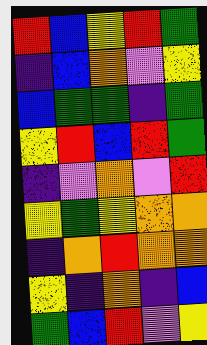[["red", "blue", "yellow", "red", "green"], ["indigo", "blue", "orange", "violet", "yellow"], ["blue", "green", "green", "indigo", "green"], ["yellow", "red", "blue", "red", "green"], ["indigo", "violet", "orange", "violet", "red"], ["yellow", "green", "yellow", "orange", "orange"], ["indigo", "orange", "red", "orange", "orange"], ["yellow", "indigo", "orange", "indigo", "blue"], ["green", "blue", "red", "violet", "yellow"]]